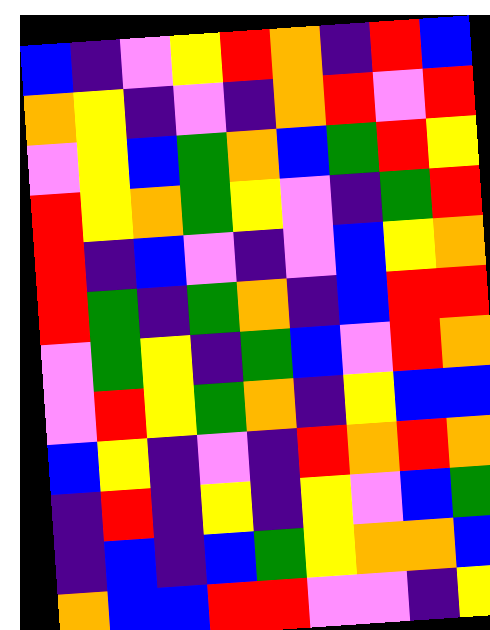[["blue", "indigo", "violet", "yellow", "red", "orange", "indigo", "red", "blue"], ["orange", "yellow", "indigo", "violet", "indigo", "orange", "red", "violet", "red"], ["violet", "yellow", "blue", "green", "orange", "blue", "green", "red", "yellow"], ["red", "yellow", "orange", "green", "yellow", "violet", "indigo", "green", "red"], ["red", "indigo", "blue", "violet", "indigo", "violet", "blue", "yellow", "orange"], ["red", "green", "indigo", "green", "orange", "indigo", "blue", "red", "red"], ["violet", "green", "yellow", "indigo", "green", "blue", "violet", "red", "orange"], ["violet", "red", "yellow", "green", "orange", "indigo", "yellow", "blue", "blue"], ["blue", "yellow", "indigo", "violet", "indigo", "red", "orange", "red", "orange"], ["indigo", "red", "indigo", "yellow", "indigo", "yellow", "violet", "blue", "green"], ["indigo", "blue", "indigo", "blue", "green", "yellow", "orange", "orange", "blue"], ["orange", "blue", "blue", "red", "red", "violet", "violet", "indigo", "yellow"]]